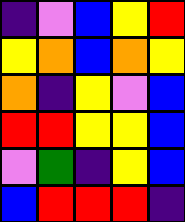[["indigo", "violet", "blue", "yellow", "red"], ["yellow", "orange", "blue", "orange", "yellow"], ["orange", "indigo", "yellow", "violet", "blue"], ["red", "red", "yellow", "yellow", "blue"], ["violet", "green", "indigo", "yellow", "blue"], ["blue", "red", "red", "red", "indigo"]]